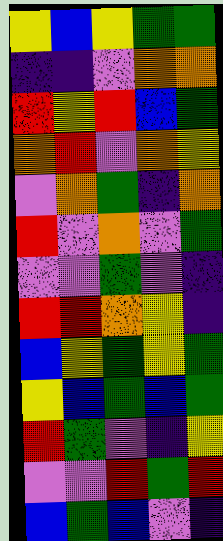[["yellow", "blue", "yellow", "green", "green"], ["indigo", "indigo", "violet", "orange", "orange"], ["red", "yellow", "red", "blue", "green"], ["orange", "red", "violet", "orange", "yellow"], ["violet", "orange", "green", "indigo", "orange"], ["red", "violet", "orange", "violet", "green"], ["violet", "violet", "green", "violet", "indigo"], ["red", "red", "orange", "yellow", "indigo"], ["blue", "yellow", "green", "yellow", "green"], ["yellow", "blue", "green", "blue", "green"], ["red", "green", "violet", "indigo", "yellow"], ["violet", "violet", "red", "green", "red"], ["blue", "green", "blue", "violet", "indigo"]]